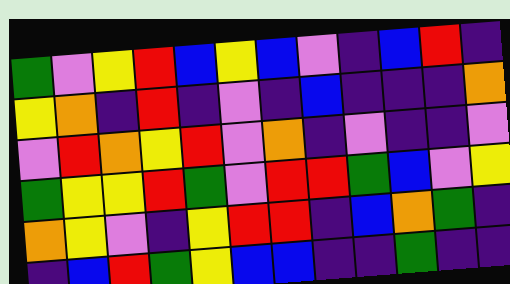[["green", "violet", "yellow", "red", "blue", "yellow", "blue", "violet", "indigo", "blue", "red", "indigo"], ["yellow", "orange", "indigo", "red", "indigo", "violet", "indigo", "blue", "indigo", "indigo", "indigo", "orange"], ["violet", "red", "orange", "yellow", "red", "violet", "orange", "indigo", "violet", "indigo", "indigo", "violet"], ["green", "yellow", "yellow", "red", "green", "violet", "red", "red", "green", "blue", "violet", "yellow"], ["orange", "yellow", "violet", "indigo", "yellow", "red", "red", "indigo", "blue", "orange", "green", "indigo"], ["indigo", "blue", "red", "green", "yellow", "blue", "blue", "indigo", "indigo", "green", "indigo", "indigo"]]